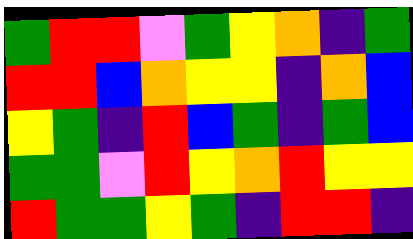[["green", "red", "red", "violet", "green", "yellow", "orange", "indigo", "green"], ["red", "red", "blue", "orange", "yellow", "yellow", "indigo", "orange", "blue"], ["yellow", "green", "indigo", "red", "blue", "green", "indigo", "green", "blue"], ["green", "green", "violet", "red", "yellow", "orange", "red", "yellow", "yellow"], ["red", "green", "green", "yellow", "green", "indigo", "red", "red", "indigo"]]